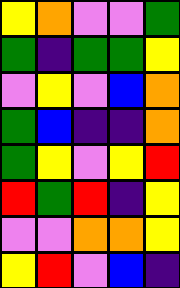[["yellow", "orange", "violet", "violet", "green"], ["green", "indigo", "green", "green", "yellow"], ["violet", "yellow", "violet", "blue", "orange"], ["green", "blue", "indigo", "indigo", "orange"], ["green", "yellow", "violet", "yellow", "red"], ["red", "green", "red", "indigo", "yellow"], ["violet", "violet", "orange", "orange", "yellow"], ["yellow", "red", "violet", "blue", "indigo"]]